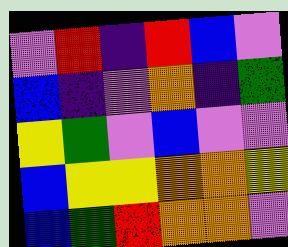[["violet", "red", "indigo", "red", "blue", "violet"], ["blue", "indigo", "violet", "orange", "indigo", "green"], ["yellow", "green", "violet", "blue", "violet", "violet"], ["blue", "yellow", "yellow", "orange", "orange", "yellow"], ["blue", "green", "red", "orange", "orange", "violet"]]